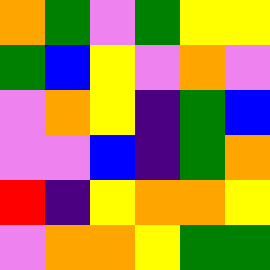[["orange", "green", "violet", "green", "yellow", "yellow"], ["green", "blue", "yellow", "violet", "orange", "violet"], ["violet", "orange", "yellow", "indigo", "green", "blue"], ["violet", "violet", "blue", "indigo", "green", "orange"], ["red", "indigo", "yellow", "orange", "orange", "yellow"], ["violet", "orange", "orange", "yellow", "green", "green"]]